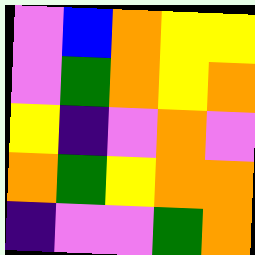[["violet", "blue", "orange", "yellow", "yellow"], ["violet", "green", "orange", "yellow", "orange"], ["yellow", "indigo", "violet", "orange", "violet"], ["orange", "green", "yellow", "orange", "orange"], ["indigo", "violet", "violet", "green", "orange"]]